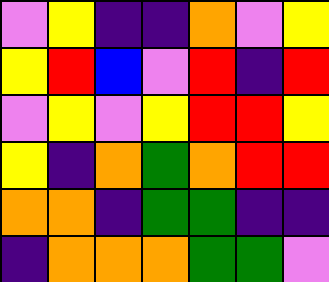[["violet", "yellow", "indigo", "indigo", "orange", "violet", "yellow"], ["yellow", "red", "blue", "violet", "red", "indigo", "red"], ["violet", "yellow", "violet", "yellow", "red", "red", "yellow"], ["yellow", "indigo", "orange", "green", "orange", "red", "red"], ["orange", "orange", "indigo", "green", "green", "indigo", "indigo"], ["indigo", "orange", "orange", "orange", "green", "green", "violet"]]